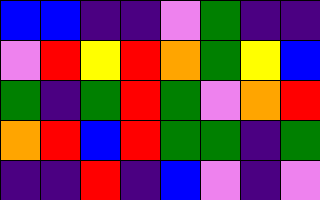[["blue", "blue", "indigo", "indigo", "violet", "green", "indigo", "indigo"], ["violet", "red", "yellow", "red", "orange", "green", "yellow", "blue"], ["green", "indigo", "green", "red", "green", "violet", "orange", "red"], ["orange", "red", "blue", "red", "green", "green", "indigo", "green"], ["indigo", "indigo", "red", "indigo", "blue", "violet", "indigo", "violet"]]